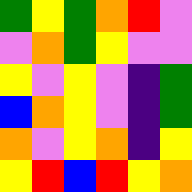[["green", "yellow", "green", "orange", "red", "violet"], ["violet", "orange", "green", "yellow", "violet", "violet"], ["yellow", "violet", "yellow", "violet", "indigo", "green"], ["blue", "orange", "yellow", "violet", "indigo", "green"], ["orange", "violet", "yellow", "orange", "indigo", "yellow"], ["yellow", "red", "blue", "red", "yellow", "orange"]]